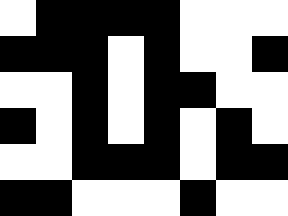[["white", "black", "black", "black", "black", "white", "white", "white"], ["black", "black", "black", "white", "black", "white", "white", "black"], ["white", "white", "black", "white", "black", "black", "white", "white"], ["black", "white", "black", "white", "black", "white", "black", "white"], ["white", "white", "black", "black", "black", "white", "black", "black"], ["black", "black", "white", "white", "white", "black", "white", "white"]]